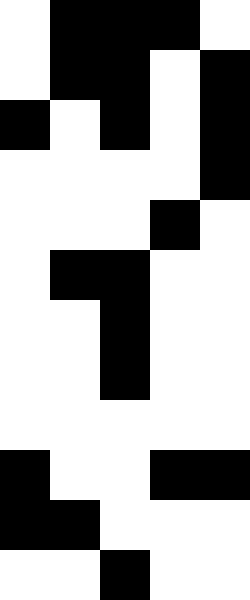[["white", "black", "black", "black", "white"], ["white", "black", "black", "white", "black"], ["black", "white", "black", "white", "black"], ["white", "white", "white", "white", "black"], ["white", "white", "white", "black", "white"], ["white", "black", "black", "white", "white"], ["white", "white", "black", "white", "white"], ["white", "white", "black", "white", "white"], ["white", "white", "white", "white", "white"], ["black", "white", "white", "black", "black"], ["black", "black", "white", "white", "white"], ["white", "white", "black", "white", "white"]]